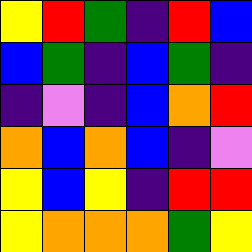[["yellow", "red", "green", "indigo", "red", "blue"], ["blue", "green", "indigo", "blue", "green", "indigo"], ["indigo", "violet", "indigo", "blue", "orange", "red"], ["orange", "blue", "orange", "blue", "indigo", "violet"], ["yellow", "blue", "yellow", "indigo", "red", "red"], ["yellow", "orange", "orange", "orange", "green", "yellow"]]